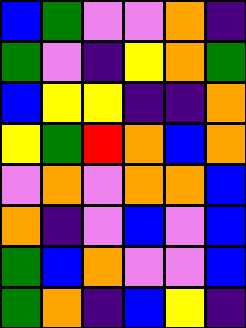[["blue", "green", "violet", "violet", "orange", "indigo"], ["green", "violet", "indigo", "yellow", "orange", "green"], ["blue", "yellow", "yellow", "indigo", "indigo", "orange"], ["yellow", "green", "red", "orange", "blue", "orange"], ["violet", "orange", "violet", "orange", "orange", "blue"], ["orange", "indigo", "violet", "blue", "violet", "blue"], ["green", "blue", "orange", "violet", "violet", "blue"], ["green", "orange", "indigo", "blue", "yellow", "indigo"]]